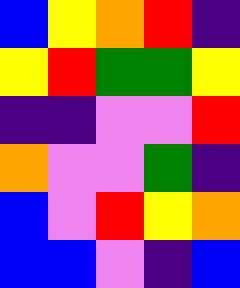[["blue", "yellow", "orange", "red", "indigo"], ["yellow", "red", "green", "green", "yellow"], ["indigo", "indigo", "violet", "violet", "red"], ["orange", "violet", "violet", "green", "indigo"], ["blue", "violet", "red", "yellow", "orange"], ["blue", "blue", "violet", "indigo", "blue"]]